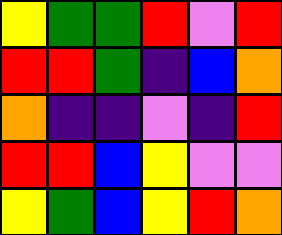[["yellow", "green", "green", "red", "violet", "red"], ["red", "red", "green", "indigo", "blue", "orange"], ["orange", "indigo", "indigo", "violet", "indigo", "red"], ["red", "red", "blue", "yellow", "violet", "violet"], ["yellow", "green", "blue", "yellow", "red", "orange"]]